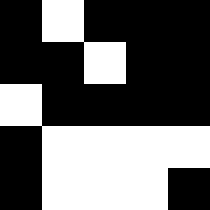[["black", "white", "black", "black", "black"], ["black", "black", "white", "black", "black"], ["white", "black", "black", "black", "black"], ["black", "white", "white", "white", "white"], ["black", "white", "white", "white", "black"]]